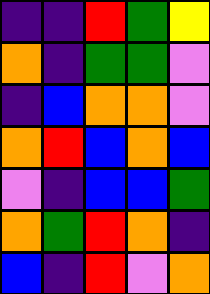[["indigo", "indigo", "red", "green", "yellow"], ["orange", "indigo", "green", "green", "violet"], ["indigo", "blue", "orange", "orange", "violet"], ["orange", "red", "blue", "orange", "blue"], ["violet", "indigo", "blue", "blue", "green"], ["orange", "green", "red", "orange", "indigo"], ["blue", "indigo", "red", "violet", "orange"]]